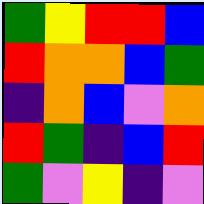[["green", "yellow", "red", "red", "blue"], ["red", "orange", "orange", "blue", "green"], ["indigo", "orange", "blue", "violet", "orange"], ["red", "green", "indigo", "blue", "red"], ["green", "violet", "yellow", "indigo", "violet"]]